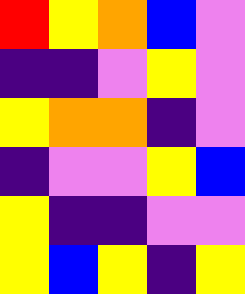[["red", "yellow", "orange", "blue", "violet"], ["indigo", "indigo", "violet", "yellow", "violet"], ["yellow", "orange", "orange", "indigo", "violet"], ["indigo", "violet", "violet", "yellow", "blue"], ["yellow", "indigo", "indigo", "violet", "violet"], ["yellow", "blue", "yellow", "indigo", "yellow"]]